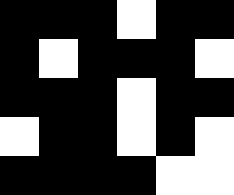[["black", "black", "black", "white", "black", "black"], ["black", "white", "black", "black", "black", "white"], ["black", "black", "black", "white", "black", "black"], ["white", "black", "black", "white", "black", "white"], ["black", "black", "black", "black", "white", "white"]]